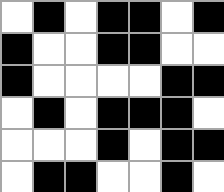[["white", "black", "white", "black", "black", "white", "black"], ["black", "white", "white", "black", "black", "white", "white"], ["black", "white", "white", "white", "white", "black", "black"], ["white", "black", "white", "black", "black", "black", "white"], ["white", "white", "white", "black", "white", "black", "black"], ["white", "black", "black", "white", "white", "black", "white"]]